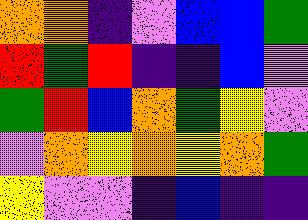[["orange", "orange", "indigo", "violet", "blue", "blue", "green"], ["red", "green", "red", "indigo", "indigo", "blue", "violet"], ["green", "red", "blue", "orange", "green", "yellow", "violet"], ["violet", "orange", "yellow", "orange", "yellow", "orange", "green"], ["yellow", "violet", "violet", "indigo", "blue", "indigo", "indigo"]]